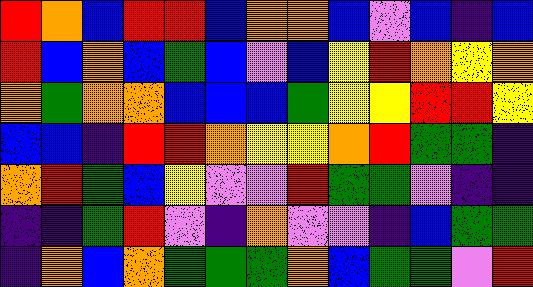[["red", "orange", "blue", "red", "red", "blue", "orange", "orange", "blue", "violet", "blue", "indigo", "blue"], ["red", "blue", "orange", "blue", "green", "blue", "violet", "blue", "yellow", "red", "orange", "yellow", "orange"], ["orange", "green", "orange", "orange", "blue", "blue", "blue", "green", "yellow", "yellow", "red", "red", "yellow"], ["blue", "blue", "indigo", "red", "red", "orange", "yellow", "yellow", "orange", "red", "green", "green", "indigo"], ["orange", "red", "green", "blue", "yellow", "violet", "violet", "red", "green", "green", "violet", "indigo", "indigo"], ["indigo", "indigo", "green", "red", "violet", "indigo", "orange", "violet", "violet", "indigo", "blue", "green", "green"], ["indigo", "orange", "blue", "orange", "green", "green", "green", "orange", "blue", "green", "green", "violet", "red"]]